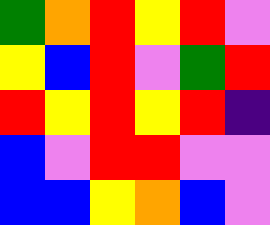[["green", "orange", "red", "yellow", "red", "violet"], ["yellow", "blue", "red", "violet", "green", "red"], ["red", "yellow", "red", "yellow", "red", "indigo"], ["blue", "violet", "red", "red", "violet", "violet"], ["blue", "blue", "yellow", "orange", "blue", "violet"]]